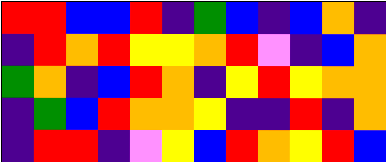[["red", "red", "blue", "blue", "red", "indigo", "green", "blue", "indigo", "blue", "orange", "indigo"], ["indigo", "red", "orange", "red", "yellow", "yellow", "orange", "red", "violet", "indigo", "blue", "orange"], ["green", "orange", "indigo", "blue", "red", "orange", "indigo", "yellow", "red", "yellow", "orange", "orange"], ["indigo", "green", "blue", "red", "orange", "orange", "yellow", "indigo", "indigo", "red", "indigo", "orange"], ["indigo", "red", "red", "indigo", "violet", "yellow", "blue", "red", "orange", "yellow", "red", "blue"]]